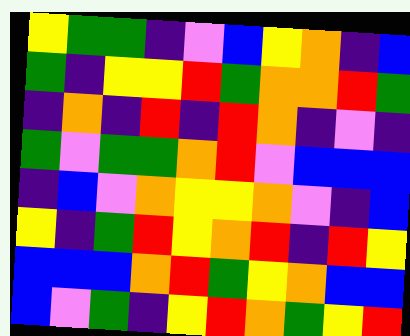[["yellow", "green", "green", "indigo", "violet", "blue", "yellow", "orange", "indigo", "blue"], ["green", "indigo", "yellow", "yellow", "red", "green", "orange", "orange", "red", "green"], ["indigo", "orange", "indigo", "red", "indigo", "red", "orange", "indigo", "violet", "indigo"], ["green", "violet", "green", "green", "orange", "red", "violet", "blue", "blue", "blue"], ["indigo", "blue", "violet", "orange", "yellow", "yellow", "orange", "violet", "indigo", "blue"], ["yellow", "indigo", "green", "red", "yellow", "orange", "red", "indigo", "red", "yellow"], ["blue", "blue", "blue", "orange", "red", "green", "yellow", "orange", "blue", "blue"], ["blue", "violet", "green", "indigo", "yellow", "red", "orange", "green", "yellow", "red"]]